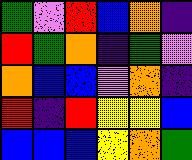[["green", "violet", "red", "blue", "orange", "indigo"], ["red", "green", "orange", "indigo", "green", "violet"], ["orange", "blue", "blue", "violet", "orange", "indigo"], ["red", "indigo", "red", "yellow", "yellow", "blue"], ["blue", "blue", "blue", "yellow", "orange", "green"]]